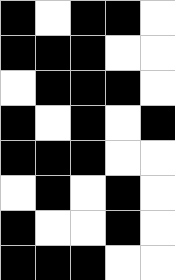[["black", "white", "black", "black", "white"], ["black", "black", "black", "white", "white"], ["white", "black", "black", "black", "white"], ["black", "white", "black", "white", "black"], ["black", "black", "black", "white", "white"], ["white", "black", "white", "black", "white"], ["black", "white", "white", "black", "white"], ["black", "black", "black", "white", "white"]]